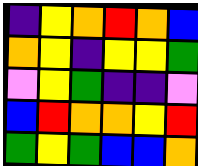[["indigo", "yellow", "orange", "red", "orange", "blue"], ["orange", "yellow", "indigo", "yellow", "yellow", "green"], ["violet", "yellow", "green", "indigo", "indigo", "violet"], ["blue", "red", "orange", "orange", "yellow", "red"], ["green", "yellow", "green", "blue", "blue", "orange"]]